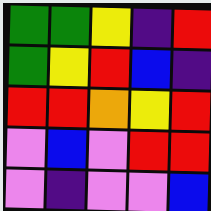[["green", "green", "yellow", "indigo", "red"], ["green", "yellow", "red", "blue", "indigo"], ["red", "red", "orange", "yellow", "red"], ["violet", "blue", "violet", "red", "red"], ["violet", "indigo", "violet", "violet", "blue"]]